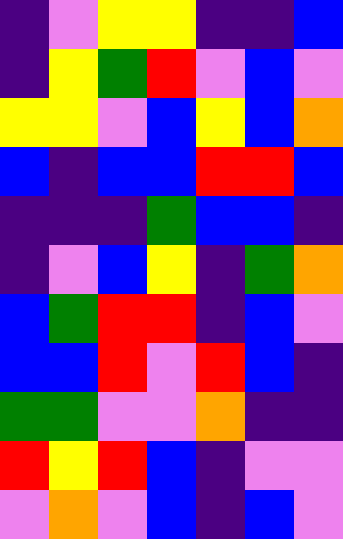[["indigo", "violet", "yellow", "yellow", "indigo", "indigo", "blue"], ["indigo", "yellow", "green", "red", "violet", "blue", "violet"], ["yellow", "yellow", "violet", "blue", "yellow", "blue", "orange"], ["blue", "indigo", "blue", "blue", "red", "red", "blue"], ["indigo", "indigo", "indigo", "green", "blue", "blue", "indigo"], ["indigo", "violet", "blue", "yellow", "indigo", "green", "orange"], ["blue", "green", "red", "red", "indigo", "blue", "violet"], ["blue", "blue", "red", "violet", "red", "blue", "indigo"], ["green", "green", "violet", "violet", "orange", "indigo", "indigo"], ["red", "yellow", "red", "blue", "indigo", "violet", "violet"], ["violet", "orange", "violet", "blue", "indigo", "blue", "violet"]]